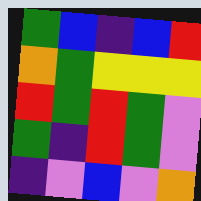[["green", "blue", "indigo", "blue", "red"], ["orange", "green", "yellow", "yellow", "yellow"], ["red", "green", "red", "green", "violet"], ["green", "indigo", "red", "green", "violet"], ["indigo", "violet", "blue", "violet", "orange"]]